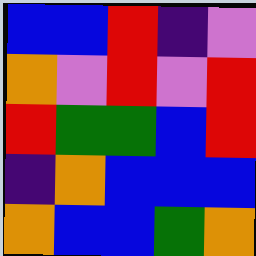[["blue", "blue", "red", "indigo", "violet"], ["orange", "violet", "red", "violet", "red"], ["red", "green", "green", "blue", "red"], ["indigo", "orange", "blue", "blue", "blue"], ["orange", "blue", "blue", "green", "orange"]]